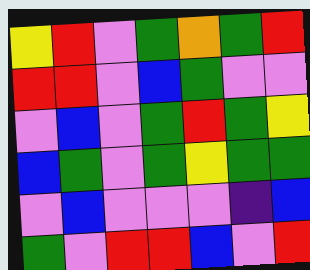[["yellow", "red", "violet", "green", "orange", "green", "red"], ["red", "red", "violet", "blue", "green", "violet", "violet"], ["violet", "blue", "violet", "green", "red", "green", "yellow"], ["blue", "green", "violet", "green", "yellow", "green", "green"], ["violet", "blue", "violet", "violet", "violet", "indigo", "blue"], ["green", "violet", "red", "red", "blue", "violet", "red"]]